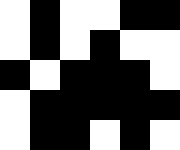[["white", "black", "white", "white", "black", "black"], ["white", "black", "white", "black", "white", "white"], ["black", "white", "black", "black", "black", "white"], ["white", "black", "black", "black", "black", "black"], ["white", "black", "black", "white", "black", "white"]]